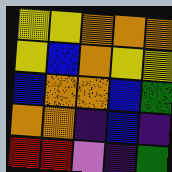[["yellow", "yellow", "orange", "orange", "orange"], ["yellow", "blue", "orange", "yellow", "yellow"], ["blue", "orange", "orange", "blue", "green"], ["orange", "orange", "indigo", "blue", "indigo"], ["red", "red", "violet", "indigo", "green"]]